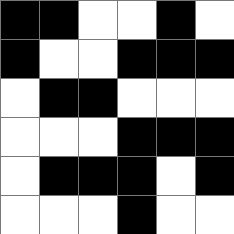[["black", "black", "white", "white", "black", "white"], ["black", "white", "white", "black", "black", "black"], ["white", "black", "black", "white", "white", "white"], ["white", "white", "white", "black", "black", "black"], ["white", "black", "black", "black", "white", "black"], ["white", "white", "white", "black", "white", "white"]]